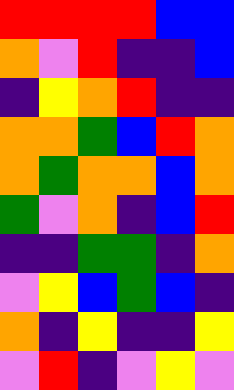[["red", "red", "red", "red", "blue", "blue"], ["orange", "violet", "red", "indigo", "indigo", "blue"], ["indigo", "yellow", "orange", "red", "indigo", "indigo"], ["orange", "orange", "green", "blue", "red", "orange"], ["orange", "green", "orange", "orange", "blue", "orange"], ["green", "violet", "orange", "indigo", "blue", "red"], ["indigo", "indigo", "green", "green", "indigo", "orange"], ["violet", "yellow", "blue", "green", "blue", "indigo"], ["orange", "indigo", "yellow", "indigo", "indigo", "yellow"], ["violet", "red", "indigo", "violet", "yellow", "violet"]]